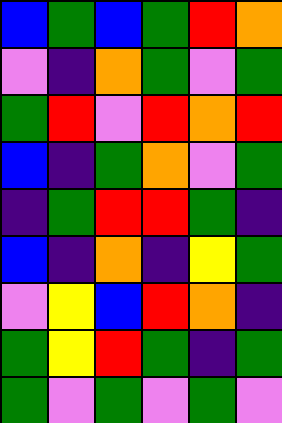[["blue", "green", "blue", "green", "red", "orange"], ["violet", "indigo", "orange", "green", "violet", "green"], ["green", "red", "violet", "red", "orange", "red"], ["blue", "indigo", "green", "orange", "violet", "green"], ["indigo", "green", "red", "red", "green", "indigo"], ["blue", "indigo", "orange", "indigo", "yellow", "green"], ["violet", "yellow", "blue", "red", "orange", "indigo"], ["green", "yellow", "red", "green", "indigo", "green"], ["green", "violet", "green", "violet", "green", "violet"]]